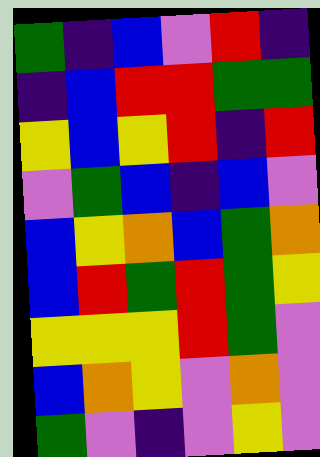[["green", "indigo", "blue", "violet", "red", "indigo"], ["indigo", "blue", "red", "red", "green", "green"], ["yellow", "blue", "yellow", "red", "indigo", "red"], ["violet", "green", "blue", "indigo", "blue", "violet"], ["blue", "yellow", "orange", "blue", "green", "orange"], ["blue", "red", "green", "red", "green", "yellow"], ["yellow", "yellow", "yellow", "red", "green", "violet"], ["blue", "orange", "yellow", "violet", "orange", "violet"], ["green", "violet", "indigo", "violet", "yellow", "violet"]]